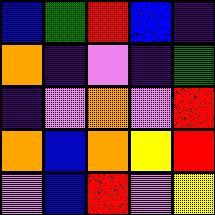[["blue", "green", "red", "blue", "indigo"], ["orange", "indigo", "violet", "indigo", "green"], ["indigo", "violet", "orange", "violet", "red"], ["orange", "blue", "orange", "yellow", "red"], ["violet", "blue", "red", "violet", "yellow"]]